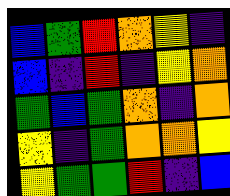[["blue", "green", "red", "orange", "yellow", "indigo"], ["blue", "indigo", "red", "indigo", "yellow", "orange"], ["green", "blue", "green", "orange", "indigo", "orange"], ["yellow", "indigo", "green", "orange", "orange", "yellow"], ["yellow", "green", "green", "red", "indigo", "blue"]]